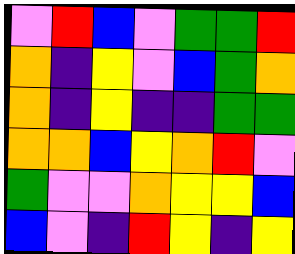[["violet", "red", "blue", "violet", "green", "green", "red"], ["orange", "indigo", "yellow", "violet", "blue", "green", "orange"], ["orange", "indigo", "yellow", "indigo", "indigo", "green", "green"], ["orange", "orange", "blue", "yellow", "orange", "red", "violet"], ["green", "violet", "violet", "orange", "yellow", "yellow", "blue"], ["blue", "violet", "indigo", "red", "yellow", "indigo", "yellow"]]